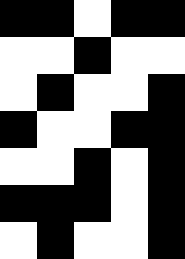[["black", "black", "white", "black", "black"], ["white", "white", "black", "white", "white"], ["white", "black", "white", "white", "black"], ["black", "white", "white", "black", "black"], ["white", "white", "black", "white", "black"], ["black", "black", "black", "white", "black"], ["white", "black", "white", "white", "black"]]